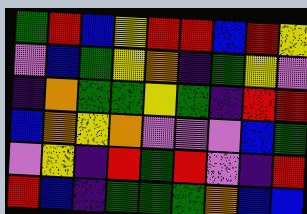[["green", "red", "blue", "yellow", "red", "red", "blue", "red", "yellow"], ["violet", "blue", "green", "yellow", "orange", "indigo", "green", "yellow", "violet"], ["indigo", "orange", "green", "green", "yellow", "green", "indigo", "red", "red"], ["blue", "orange", "yellow", "orange", "violet", "violet", "violet", "blue", "green"], ["violet", "yellow", "indigo", "red", "green", "red", "violet", "indigo", "red"], ["red", "blue", "indigo", "green", "green", "green", "orange", "blue", "blue"]]